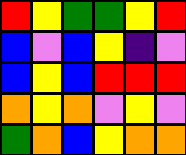[["red", "yellow", "green", "green", "yellow", "red"], ["blue", "violet", "blue", "yellow", "indigo", "violet"], ["blue", "yellow", "blue", "red", "red", "red"], ["orange", "yellow", "orange", "violet", "yellow", "violet"], ["green", "orange", "blue", "yellow", "orange", "orange"]]